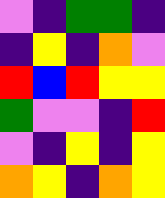[["violet", "indigo", "green", "green", "indigo"], ["indigo", "yellow", "indigo", "orange", "violet"], ["red", "blue", "red", "yellow", "yellow"], ["green", "violet", "violet", "indigo", "red"], ["violet", "indigo", "yellow", "indigo", "yellow"], ["orange", "yellow", "indigo", "orange", "yellow"]]